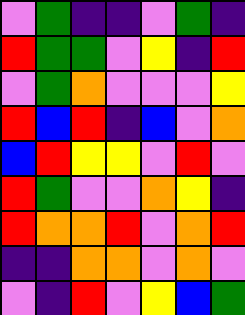[["violet", "green", "indigo", "indigo", "violet", "green", "indigo"], ["red", "green", "green", "violet", "yellow", "indigo", "red"], ["violet", "green", "orange", "violet", "violet", "violet", "yellow"], ["red", "blue", "red", "indigo", "blue", "violet", "orange"], ["blue", "red", "yellow", "yellow", "violet", "red", "violet"], ["red", "green", "violet", "violet", "orange", "yellow", "indigo"], ["red", "orange", "orange", "red", "violet", "orange", "red"], ["indigo", "indigo", "orange", "orange", "violet", "orange", "violet"], ["violet", "indigo", "red", "violet", "yellow", "blue", "green"]]